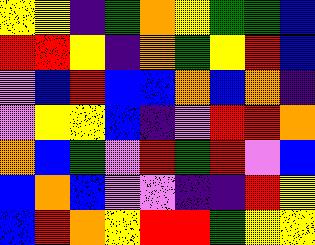[["yellow", "yellow", "indigo", "green", "orange", "yellow", "green", "green", "blue"], ["red", "red", "yellow", "indigo", "orange", "green", "yellow", "red", "blue"], ["violet", "blue", "red", "blue", "blue", "orange", "blue", "orange", "indigo"], ["violet", "yellow", "yellow", "blue", "indigo", "violet", "red", "red", "orange"], ["orange", "blue", "green", "violet", "red", "green", "red", "violet", "blue"], ["blue", "orange", "blue", "violet", "violet", "indigo", "indigo", "red", "yellow"], ["blue", "red", "orange", "yellow", "red", "red", "green", "yellow", "yellow"]]